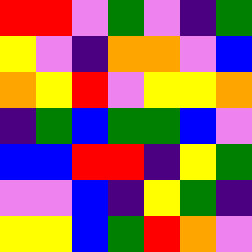[["red", "red", "violet", "green", "violet", "indigo", "green"], ["yellow", "violet", "indigo", "orange", "orange", "violet", "blue"], ["orange", "yellow", "red", "violet", "yellow", "yellow", "orange"], ["indigo", "green", "blue", "green", "green", "blue", "violet"], ["blue", "blue", "red", "red", "indigo", "yellow", "green"], ["violet", "violet", "blue", "indigo", "yellow", "green", "indigo"], ["yellow", "yellow", "blue", "green", "red", "orange", "violet"]]